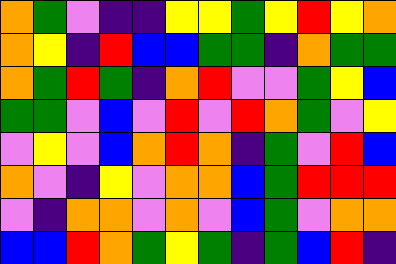[["orange", "green", "violet", "indigo", "indigo", "yellow", "yellow", "green", "yellow", "red", "yellow", "orange"], ["orange", "yellow", "indigo", "red", "blue", "blue", "green", "green", "indigo", "orange", "green", "green"], ["orange", "green", "red", "green", "indigo", "orange", "red", "violet", "violet", "green", "yellow", "blue"], ["green", "green", "violet", "blue", "violet", "red", "violet", "red", "orange", "green", "violet", "yellow"], ["violet", "yellow", "violet", "blue", "orange", "red", "orange", "indigo", "green", "violet", "red", "blue"], ["orange", "violet", "indigo", "yellow", "violet", "orange", "orange", "blue", "green", "red", "red", "red"], ["violet", "indigo", "orange", "orange", "violet", "orange", "violet", "blue", "green", "violet", "orange", "orange"], ["blue", "blue", "red", "orange", "green", "yellow", "green", "indigo", "green", "blue", "red", "indigo"]]